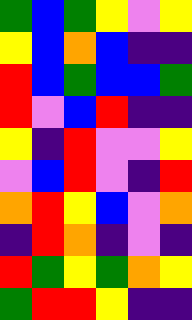[["green", "blue", "green", "yellow", "violet", "yellow"], ["yellow", "blue", "orange", "blue", "indigo", "indigo"], ["red", "blue", "green", "blue", "blue", "green"], ["red", "violet", "blue", "red", "indigo", "indigo"], ["yellow", "indigo", "red", "violet", "violet", "yellow"], ["violet", "blue", "red", "violet", "indigo", "red"], ["orange", "red", "yellow", "blue", "violet", "orange"], ["indigo", "red", "orange", "indigo", "violet", "indigo"], ["red", "green", "yellow", "green", "orange", "yellow"], ["green", "red", "red", "yellow", "indigo", "indigo"]]